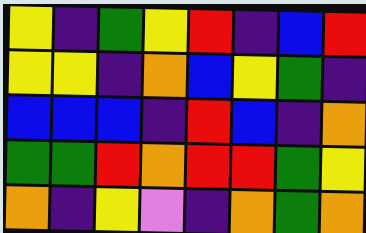[["yellow", "indigo", "green", "yellow", "red", "indigo", "blue", "red"], ["yellow", "yellow", "indigo", "orange", "blue", "yellow", "green", "indigo"], ["blue", "blue", "blue", "indigo", "red", "blue", "indigo", "orange"], ["green", "green", "red", "orange", "red", "red", "green", "yellow"], ["orange", "indigo", "yellow", "violet", "indigo", "orange", "green", "orange"]]